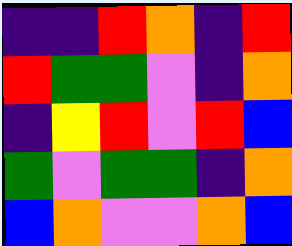[["indigo", "indigo", "red", "orange", "indigo", "red"], ["red", "green", "green", "violet", "indigo", "orange"], ["indigo", "yellow", "red", "violet", "red", "blue"], ["green", "violet", "green", "green", "indigo", "orange"], ["blue", "orange", "violet", "violet", "orange", "blue"]]